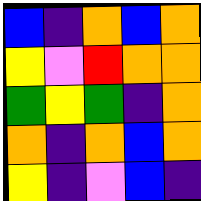[["blue", "indigo", "orange", "blue", "orange"], ["yellow", "violet", "red", "orange", "orange"], ["green", "yellow", "green", "indigo", "orange"], ["orange", "indigo", "orange", "blue", "orange"], ["yellow", "indigo", "violet", "blue", "indigo"]]